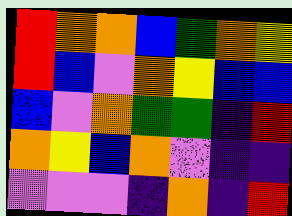[["red", "orange", "orange", "blue", "green", "orange", "yellow"], ["red", "blue", "violet", "orange", "yellow", "blue", "blue"], ["blue", "violet", "orange", "green", "green", "indigo", "red"], ["orange", "yellow", "blue", "orange", "violet", "indigo", "indigo"], ["violet", "violet", "violet", "indigo", "orange", "indigo", "red"]]